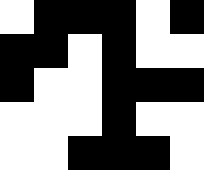[["white", "black", "black", "black", "white", "black"], ["black", "black", "white", "black", "white", "white"], ["black", "white", "white", "black", "black", "black"], ["white", "white", "white", "black", "white", "white"], ["white", "white", "black", "black", "black", "white"]]